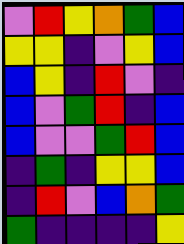[["violet", "red", "yellow", "orange", "green", "blue"], ["yellow", "yellow", "indigo", "violet", "yellow", "blue"], ["blue", "yellow", "indigo", "red", "violet", "indigo"], ["blue", "violet", "green", "red", "indigo", "blue"], ["blue", "violet", "violet", "green", "red", "blue"], ["indigo", "green", "indigo", "yellow", "yellow", "blue"], ["indigo", "red", "violet", "blue", "orange", "green"], ["green", "indigo", "indigo", "indigo", "indigo", "yellow"]]